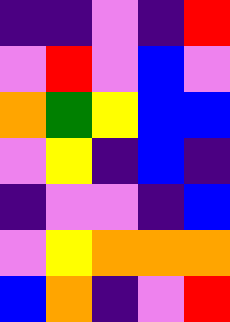[["indigo", "indigo", "violet", "indigo", "red"], ["violet", "red", "violet", "blue", "violet"], ["orange", "green", "yellow", "blue", "blue"], ["violet", "yellow", "indigo", "blue", "indigo"], ["indigo", "violet", "violet", "indigo", "blue"], ["violet", "yellow", "orange", "orange", "orange"], ["blue", "orange", "indigo", "violet", "red"]]